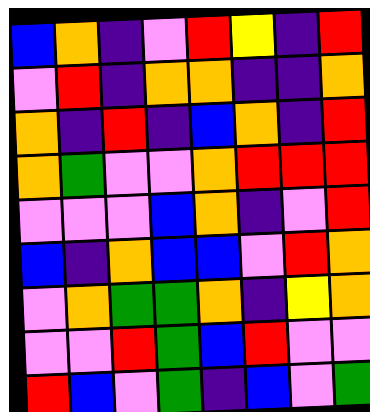[["blue", "orange", "indigo", "violet", "red", "yellow", "indigo", "red"], ["violet", "red", "indigo", "orange", "orange", "indigo", "indigo", "orange"], ["orange", "indigo", "red", "indigo", "blue", "orange", "indigo", "red"], ["orange", "green", "violet", "violet", "orange", "red", "red", "red"], ["violet", "violet", "violet", "blue", "orange", "indigo", "violet", "red"], ["blue", "indigo", "orange", "blue", "blue", "violet", "red", "orange"], ["violet", "orange", "green", "green", "orange", "indigo", "yellow", "orange"], ["violet", "violet", "red", "green", "blue", "red", "violet", "violet"], ["red", "blue", "violet", "green", "indigo", "blue", "violet", "green"]]